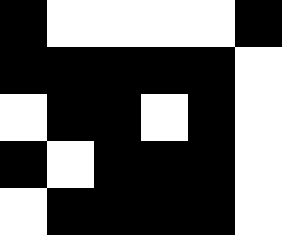[["black", "white", "white", "white", "white", "black"], ["black", "black", "black", "black", "black", "white"], ["white", "black", "black", "white", "black", "white"], ["black", "white", "black", "black", "black", "white"], ["white", "black", "black", "black", "black", "white"]]